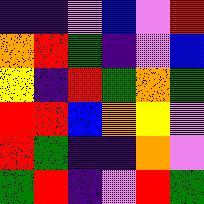[["indigo", "indigo", "violet", "blue", "violet", "red"], ["orange", "red", "green", "indigo", "violet", "blue"], ["yellow", "indigo", "red", "green", "orange", "green"], ["red", "red", "blue", "orange", "yellow", "violet"], ["red", "green", "indigo", "indigo", "orange", "violet"], ["green", "red", "indigo", "violet", "red", "green"]]